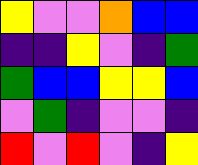[["yellow", "violet", "violet", "orange", "blue", "blue"], ["indigo", "indigo", "yellow", "violet", "indigo", "green"], ["green", "blue", "blue", "yellow", "yellow", "blue"], ["violet", "green", "indigo", "violet", "violet", "indigo"], ["red", "violet", "red", "violet", "indigo", "yellow"]]